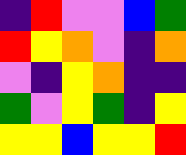[["indigo", "red", "violet", "violet", "blue", "green"], ["red", "yellow", "orange", "violet", "indigo", "orange"], ["violet", "indigo", "yellow", "orange", "indigo", "indigo"], ["green", "violet", "yellow", "green", "indigo", "yellow"], ["yellow", "yellow", "blue", "yellow", "yellow", "red"]]